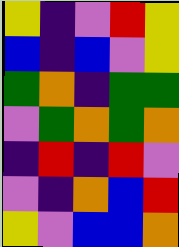[["yellow", "indigo", "violet", "red", "yellow"], ["blue", "indigo", "blue", "violet", "yellow"], ["green", "orange", "indigo", "green", "green"], ["violet", "green", "orange", "green", "orange"], ["indigo", "red", "indigo", "red", "violet"], ["violet", "indigo", "orange", "blue", "red"], ["yellow", "violet", "blue", "blue", "orange"]]